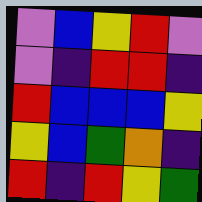[["violet", "blue", "yellow", "red", "violet"], ["violet", "indigo", "red", "red", "indigo"], ["red", "blue", "blue", "blue", "yellow"], ["yellow", "blue", "green", "orange", "indigo"], ["red", "indigo", "red", "yellow", "green"]]